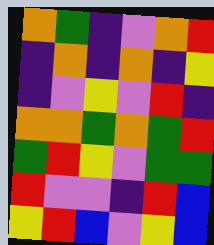[["orange", "green", "indigo", "violet", "orange", "red"], ["indigo", "orange", "indigo", "orange", "indigo", "yellow"], ["indigo", "violet", "yellow", "violet", "red", "indigo"], ["orange", "orange", "green", "orange", "green", "red"], ["green", "red", "yellow", "violet", "green", "green"], ["red", "violet", "violet", "indigo", "red", "blue"], ["yellow", "red", "blue", "violet", "yellow", "blue"]]